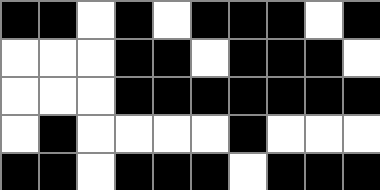[["black", "black", "white", "black", "white", "black", "black", "black", "white", "black"], ["white", "white", "white", "black", "black", "white", "black", "black", "black", "white"], ["white", "white", "white", "black", "black", "black", "black", "black", "black", "black"], ["white", "black", "white", "white", "white", "white", "black", "white", "white", "white"], ["black", "black", "white", "black", "black", "black", "white", "black", "black", "black"]]